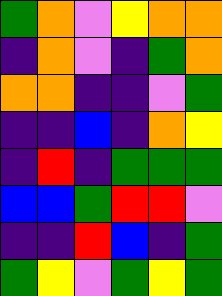[["green", "orange", "violet", "yellow", "orange", "orange"], ["indigo", "orange", "violet", "indigo", "green", "orange"], ["orange", "orange", "indigo", "indigo", "violet", "green"], ["indigo", "indigo", "blue", "indigo", "orange", "yellow"], ["indigo", "red", "indigo", "green", "green", "green"], ["blue", "blue", "green", "red", "red", "violet"], ["indigo", "indigo", "red", "blue", "indigo", "green"], ["green", "yellow", "violet", "green", "yellow", "green"]]